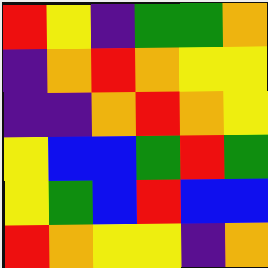[["red", "yellow", "indigo", "green", "green", "orange"], ["indigo", "orange", "red", "orange", "yellow", "yellow"], ["indigo", "indigo", "orange", "red", "orange", "yellow"], ["yellow", "blue", "blue", "green", "red", "green"], ["yellow", "green", "blue", "red", "blue", "blue"], ["red", "orange", "yellow", "yellow", "indigo", "orange"]]